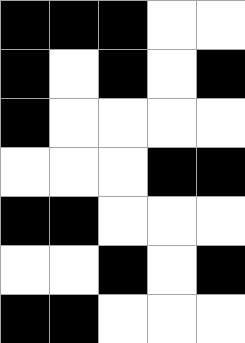[["black", "black", "black", "white", "white"], ["black", "white", "black", "white", "black"], ["black", "white", "white", "white", "white"], ["white", "white", "white", "black", "black"], ["black", "black", "white", "white", "white"], ["white", "white", "black", "white", "black"], ["black", "black", "white", "white", "white"]]